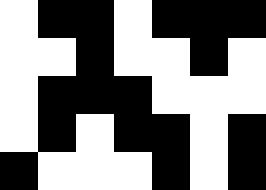[["white", "black", "black", "white", "black", "black", "black"], ["white", "white", "black", "white", "white", "black", "white"], ["white", "black", "black", "black", "white", "white", "white"], ["white", "black", "white", "black", "black", "white", "black"], ["black", "white", "white", "white", "black", "white", "black"]]